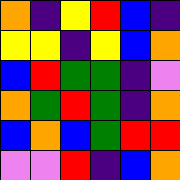[["orange", "indigo", "yellow", "red", "blue", "indigo"], ["yellow", "yellow", "indigo", "yellow", "blue", "orange"], ["blue", "red", "green", "green", "indigo", "violet"], ["orange", "green", "red", "green", "indigo", "orange"], ["blue", "orange", "blue", "green", "red", "red"], ["violet", "violet", "red", "indigo", "blue", "orange"]]